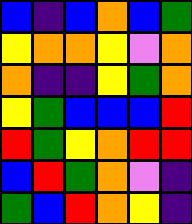[["blue", "indigo", "blue", "orange", "blue", "green"], ["yellow", "orange", "orange", "yellow", "violet", "orange"], ["orange", "indigo", "indigo", "yellow", "green", "orange"], ["yellow", "green", "blue", "blue", "blue", "red"], ["red", "green", "yellow", "orange", "red", "red"], ["blue", "red", "green", "orange", "violet", "indigo"], ["green", "blue", "red", "orange", "yellow", "indigo"]]